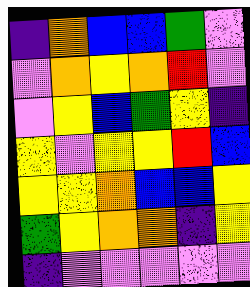[["indigo", "orange", "blue", "blue", "green", "violet"], ["violet", "orange", "yellow", "orange", "red", "violet"], ["violet", "yellow", "blue", "green", "yellow", "indigo"], ["yellow", "violet", "yellow", "yellow", "red", "blue"], ["yellow", "yellow", "orange", "blue", "blue", "yellow"], ["green", "yellow", "orange", "orange", "indigo", "yellow"], ["indigo", "violet", "violet", "violet", "violet", "violet"]]